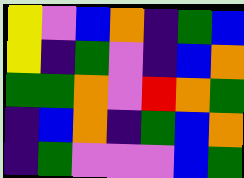[["yellow", "violet", "blue", "orange", "indigo", "green", "blue"], ["yellow", "indigo", "green", "violet", "indigo", "blue", "orange"], ["green", "green", "orange", "violet", "red", "orange", "green"], ["indigo", "blue", "orange", "indigo", "green", "blue", "orange"], ["indigo", "green", "violet", "violet", "violet", "blue", "green"]]